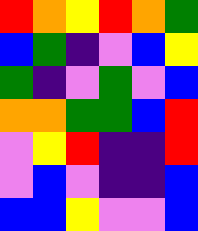[["red", "orange", "yellow", "red", "orange", "green"], ["blue", "green", "indigo", "violet", "blue", "yellow"], ["green", "indigo", "violet", "green", "violet", "blue"], ["orange", "orange", "green", "green", "blue", "red"], ["violet", "yellow", "red", "indigo", "indigo", "red"], ["violet", "blue", "violet", "indigo", "indigo", "blue"], ["blue", "blue", "yellow", "violet", "violet", "blue"]]